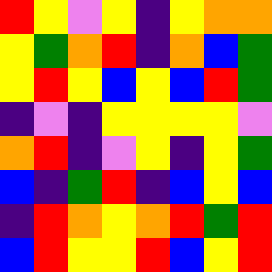[["red", "yellow", "violet", "yellow", "indigo", "yellow", "orange", "orange"], ["yellow", "green", "orange", "red", "indigo", "orange", "blue", "green"], ["yellow", "red", "yellow", "blue", "yellow", "blue", "red", "green"], ["indigo", "violet", "indigo", "yellow", "yellow", "yellow", "yellow", "violet"], ["orange", "red", "indigo", "violet", "yellow", "indigo", "yellow", "green"], ["blue", "indigo", "green", "red", "indigo", "blue", "yellow", "blue"], ["indigo", "red", "orange", "yellow", "orange", "red", "green", "red"], ["blue", "red", "yellow", "yellow", "red", "blue", "yellow", "red"]]